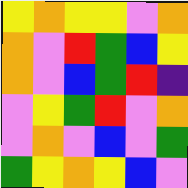[["yellow", "orange", "yellow", "yellow", "violet", "orange"], ["orange", "violet", "red", "green", "blue", "yellow"], ["orange", "violet", "blue", "green", "red", "indigo"], ["violet", "yellow", "green", "red", "violet", "orange"], ["violet", "orange", "violet", "blue", "violet", "green"], ["green", "yellow", "orange", "yellow", "blue", "violet"]]